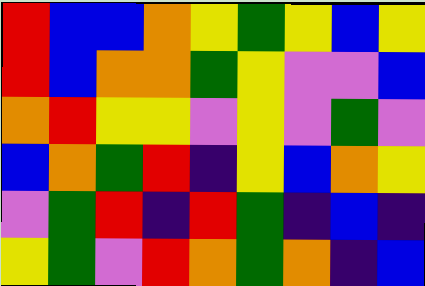[["red", "blue", "blue", "orange", "yellow", "green", "yellow", "blue", "yellow"], ["red", "blue", "orange", "orange", "green", "yellow", "violet", "violet", "blue"], ["orange", "red", "yellow", "yellow", "violet", "yellow", "violet", "green", "violet"], ["blue", "orange", "green", "red", "indigo", "yellow", "blue", "orange", "yellow"], ["violet", "green", "red", "indigo", "red", "green", "indigo", "blue", "indigo"], ["yellow", "green", "violet", "red", "orange", "green", "orange", "indigo", "blue"]]